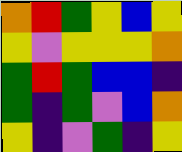[["orange", "red", "green", "yellow", "blue", "yellow"], ["yellow", "violet", "yellow", "yellow", "yellow", "orange"], ["green", "red", "green", "blue", "blue", "indigo"], ["green", "indigo", "green", "violet", "blue", "orange"], ["yellow", "indigo", "violet", "green", "indigo", "yellow"]]